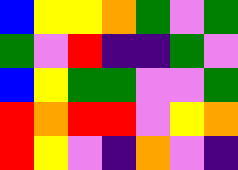[["blue", "yellow", "yellow", "orange", "green", "violet", "green"], ["green", "violet", "red", "indigo", "indigo", "green", "violet"], ["blue", "yellow", "green", "green", "violet", "violet", "green"], ["red", "orange", "red", "red", "violet", "yellow", "orange"], ["red", "yellow", "violet", "indigo", "orange", "violet", "indigo"]]